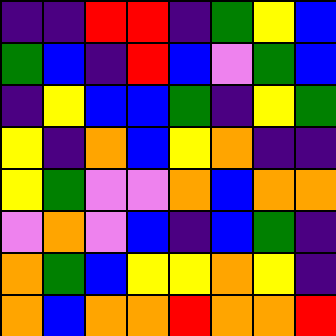[["indigo", "indigo", "red", "red", "indigo", "green", "yellow", "blue"], ["green", "blue", "indigo", "red", "blue", "violet", "green", "blue"], ["indigo", "yellow", "blue", "blue", "green", "indigo", "yellow", "green"], ["yellow", "indigo", "orange", "blue", "yellow", "orange", "indigo", "indigo"], ["yellow", "green", "violet", "violet", "orange", "blue", "orange", "orange"], ["violet", "orange", "violet", "blue", "indigo", "blue", "green", "indigo"], ["orange", "green", "blue", "yellow", "yellow", "orange", "yellow", "indigo"], ["orange", "blue", "orange", "orange", "red", "orange", "orange", "red"]]